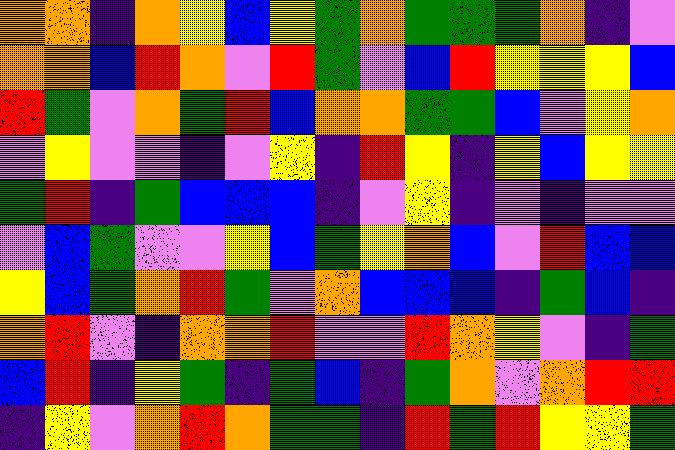[["orange", "orange", "indigo", "orange", "yellow", "blue", "yellow", "green", "orange", "green", "green", "green", "orange", "indigo", "violet"], ["orange", "orange", "blue", "red", "orange", "violet", "red", "green", "violet", "blue", "red", "yellow", "yellow", "yellow", "blue"], ["red", "green", "violet", "orange", "green", "red", "blue", "orange", "orange", "green", "green", "blue", "violet", "yellow", "orange"], ["violet", "yellow", "violet", "violet", "indigo", "violet", "yellow", "indigo", "red", "yellow", "indigo", "yellow", "blue", "yellow", "yellow"], ["green", "red", "indigo", "green", "blue", "blue", "blue", "indigo", "violet", "yellow", "indigo", "violet", "indigo", "violet", "violet"], ["violet", "blue", "green", "violet", "violet", "yellow", "blue", "green", "yellow", "orange", "blue", "violet", "red", "blue", "blue"], ["yellow", "blue", "green", "orange", "red", "green", "violet", "orange", "blue", "blue", "blue", "indigo", "green", "blue", "indigo"], ["orange", "red", "violet", "indigo", "orange", "orange", "red", "violet", "violet", "red", "orange", "yellow", "violet", "indigo", "green"], ["blue", "red", "indigo", "yellow", "green", "indigo", "green", "blue", "indigo", "green", "orange", "violet", "orange", "red", "red"], ["indigo", "yellow", "violet", "orange", "red", "orange", "green", "green", "indigo", "red", "green", "red", "yellow", "yellow", "green"]]